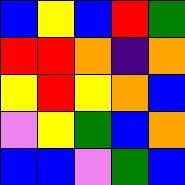[["blue", "yellow", "blue", "red", "green"], ["red", "red", "orange", "indigo", "orange"], ["yellow", "red", "yellow", "orange", "blue"], ["violet", "yellow", "green", "blue", "orange"], ["blue", "blue", "violet", "green", "blue"]]